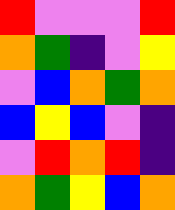[["red", "violet", "violet", "violet", "red"], ["orange", "green", "indigo", "violet", "yellow"], ["violet", "blue", "orange", "green", "orange"], ["blue", "yellow", "blue", "violet", "indigo"], ["violet", "red", "orange", "red", "indigo"], ["orange", "green", "yellow", "blue", "orange"]]